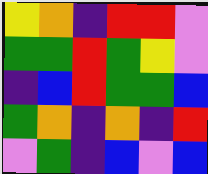[["yellow", "orange", "indigo", "red", "red", "violet"], ["green", "green", "red", "green", "yellow", "violet"], ["indigo", "blue", "red", "green", "green", "blue"], ["green", "orange", "indigo", "orange", "indigo", "red"], ["violet", "green", "indigo", "blue", "violet", "blue"]]